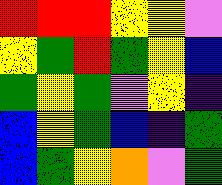[["red", "red", "red", "yellow", "yellow", "violet"], ["yellow", "green", "red", "green", "yellow", "blue"], ["green", "yellow", "green", "violet", "yellow", "indigo"], ["blue", "yellow", "green", "blue", "indigo", "green"], ["blue", "green", "yellow", "orange", "violet", "green"]]